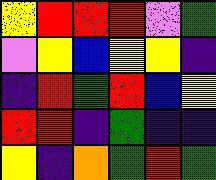[["yellow", "red", "red", "red", "violet", "green"], ["violet", "yellow", "blue", "yellow", "yellow", "indigo"], ["indigo", "red", "green", "red", "blue", "yellow"], ["red", "red", "indigo", "green", "indigo", "indigo"], ["yellow", "indigo", "orange", "green", "red", "green"]]